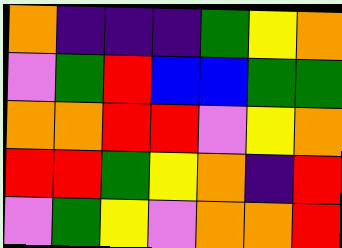[["orange", "indigo", "indigo", "indigo", "green", "yellow", "orange"], ["violet", "green", "red", "blue", "blue", "green", "green"], ["orange", "orange", "red", "red", "violet", "yellow", "orange"], ["red", "red", "green", "yellow", "orange", "indigo", "red"], ["violet", "green", "yellow", "violet", "orange", "orange", "red"]]